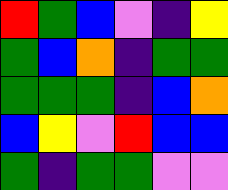[["red", "green", "blue", "violet", "indigo", "yellow"], ["green", "blue", "orange", "indigo", "green", "green"], ["green", "green", "green", "indigo", "blue", "orange"], ["blue", "yellow", "violet", "red", "blue", "blue"], ["green", "indigo", "green", "green", "violet", "violet"]]